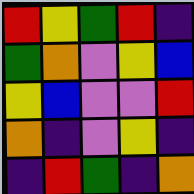[["red", "yellow", "green", "red", "indigo"], ["green", "orange", "violet", "yellow", "blue"], ["yellow", "blue", "violet", "violet", "red"], ["orange", "indigo", "violet", "yellow", "indigo"], ["indigo", "red", "green", "indigo", "orange"]]